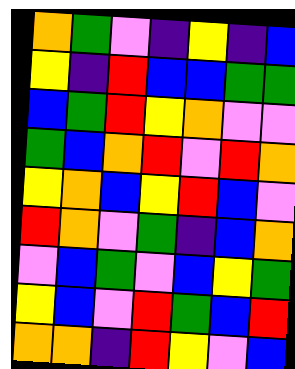[["orange", "green", "violet", "indigo", "yellow", "indigo", "blue"], ["yellow", "indigo", "red", "blue", "blue", "green", "green"], ["blue", "green", "red", "yellow", "orange", "violet", "violet"], ["green", "blue", "orange", "red", "violet", "red", "orange"], ["yellow", "orange", "blue", "yellow", "red", "blue", "violet"], ["red", "orange", "violet", "green", "indigo", "blue", "orange"], ["violet", "blue", "green", "violet", "blue", "yellow", "green"], ["yellow", "blue", "violet", "red", "green", "blue", "red"], ["orange", "orange", "indigo", "red", "yellow", "violet", "blue"]]